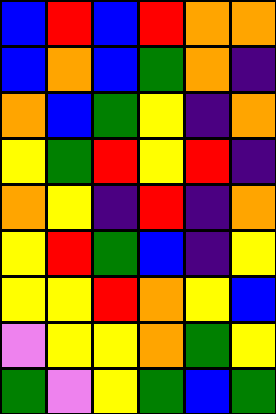[["blue", "red", "blue", "red", "orange", "orange"], ["blue", "orange", "blue", "green", "orange", "indigo"], ["orange", "blue", "green", "yellow", "indigo", "orange"], ["yellow", "green", "red", "yellow", "red", "indigo"], ["orange", "yellow", "indigo", "red", "indigo", "orange"], ["yellow", "red", "green", "blue", "indigo", "yellow"], ["yellow", "yellow", "red", "orange", "yellow", "blue"], ["violet", "yellow", "yellow", "orange", "green", "yellow"], ["green", "violet", "yellow", "green", "blue", "green"]]